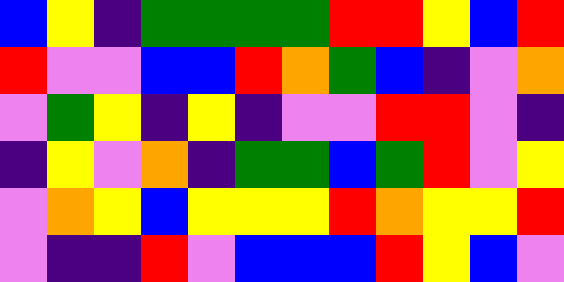[["blue", "yellow", "indigo", "green", "green", "green", "green", "red", "red", "yellow", "blue", "red"], ["red", "violet", "violet", "blue", "blue", "red", "orange", "green", "blue", "indigo", "violet", "orange"], ["violet", "green", "yellow", "indigo", "yellow", "indigo", "violet", "violet", "red", "red", "violet", "indigo"], ["indigo", "yellow", "violet", "orange", "indigo", "green", "green", "blue", "green", "red", "violet", "yellow"], ["violet", "orange", "yellow", "blue", "yellow", "yellow", "yellow", "red", "orange", "yellow", "yellow", "red"], ["violet", "indigo", "indigo", "red", "violet", "blue", "blue", "blue", "red", "yellow", "blue", "violet"]]